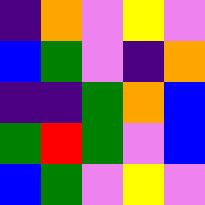[["indigo", "orange", "violet", "yellow", "violet"], ["blue", "green", "violet", "indigo", "orange"], ["indigo", "indigo", "green", "orange", "blue"], ["green", "red", "green", "violet", "blue"], ["blue", "green", "violet", "yellow", "violet"]]